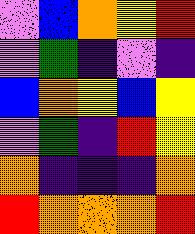[["violet", "blue", "orange", "yellow", "red"], ["violet", "green", "indigo", "violet", "indigo"], ["blue", "orange", "yellow", "blue", "yellow"], ["violet", "green", "indigo", "red", "yellow"], ["orange", "indigo", "indigo", "indigo", "orange"], ["red", "orange", "orange", "orange", "red"]]